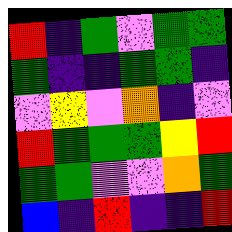[["red", "indigo", "green", "violet", "green", "green"], ["green", "indigo", "indigo", "green", "green", "indigo"], ["violet", "yellow", "violet", "orange", "indigo", "violet"], ["red", "green", "green", "green", "yellow", "red"], ["green", "green", "violet", "violet", "orange", "green"], ["blue", "indigo", "red", "indigo", "indigo", "red"]]